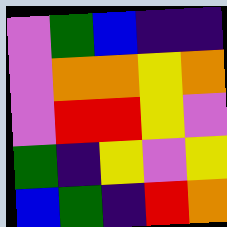[["violet", "green", "blue", "indigo", "indigo"], ["violet", "orange", "orange", "yellow", "orange"], ["violet", "red", "red", "yellow", "violet"], ["green", "indigo", "yellow", "violet", "yellow"], ["blue", "green", "indigo", "red", "orange"]]